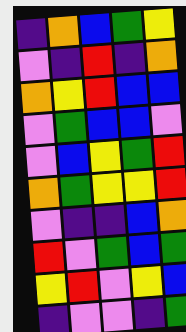[["indigo", "orange", "blue", "green", "yellow"], ["violet", "indigo", "red", "indigo", "orange"], ["orange", "yellow", "red", "blue", "blue"], ["violet", "green", "blue", "blue", "violet"], ["violet", "blue", "yellow", "green", "red"], ["orange", "green", "yellow", "yellow", "red"], ["violet", "indigo", "indigo", "blue", "orange"], ["red", "violet", "green", "blue", "green"], ["yellow", "red", "violet", "yellow", "blue"], ["indigo", "violet", "violet", "indigo", "green"]]